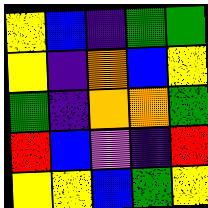[["yellow", "blue", "indigo", "green", "green"], ["yellow", "indigo", "orange", "blue", "yellow"], ["green", "indigo", "orange", "orange", "green"], ["red", "blue", "violet", "indigo", "red"], ["yellow", "yellow", "blue", "green", "yellow"]]